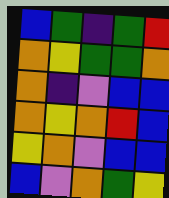[["blue", "green", "indigo", "green", "red"], ["orange", "yellow", "green", "green", "orange"], ["orange", "indigo", "violet", "blue", "blue"], ["orange", "yellow", "orange", "red", "blue"], ["yellow", "orange", "violet", "blue", "blue"], ["blue", "violet", "orange", "green", "yellow"]]